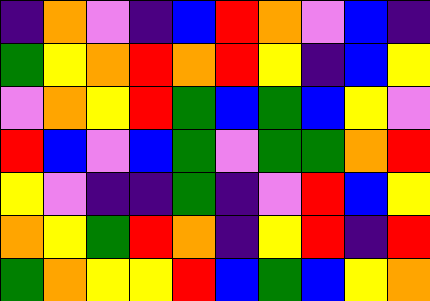[["indigo", "orange", "violet", "indigo", "blue", "red", "orange", "violet", "blue", "indigo"], ["green", "yellow", "orange", "red", "orange", "red", "yellow", "indigo", "blue", "yellow"], ["violet", "orange", "yellow", "red", "green", "blue", "green", "blue", "yellow", "violet"], ["red", "blue", "violet", "blue", "green", "violet", "green", "green", "orange", "red"], ["yellow", "violet", "indigo", "indigo", "green", "indigo", "violet", "red", "blue", "yellow"], ["orange", "yellow", "green", "red", "orange", "indigo", "yellow", "red", "indigo", "red"], ["green", "orange", "yellow", "yellow", "red", "blue", "green", "blue", "yellow", "orange"]]